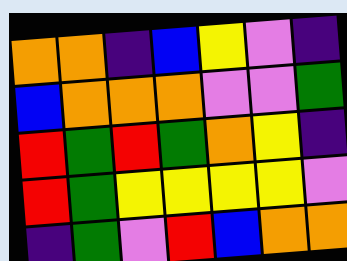[["orange", "orange", "indigo", "blue", "yellow", "violet", "indigo"], ["blue", "orange", "orange", "orange", "violet", "violet", "green"], ["red", "green", "red", "green", "orange", "yellow", "indigo"], ["red", "green", "yellow", "yellow", "yellow", "yellow", "violet"], ["indigo", "green", "violet", "red", "blue", "orange", "orange"]]